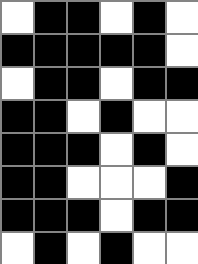[["white", "black", "black", "white", "black", "white"], ["black", "black", "black", "black", "black", "white"], ["white", "black", "black", "white", "black", "black"], ["black", "black", "white", "black", "white", "white"], ["black", "black", "black", "white", "black", "white"], ["black", "black", "white", "white", "white", "black"], ["black", "black", "black", "white", "black", "black"], ["white", "black", "white", "black", "white", "white"]]